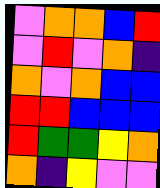[["violet", "orange", "orange", "blue", "red"], ["violet", "red", "violet", "orange", "indigo"], ["orange", "violet", "orange", "blue", "blue"], ["red", "red", "blue", "blue", "blue"], ["red", "green", "green", "yellow", "orange"], ["orange", "indigo", "yellow", "violet", "violet"]]